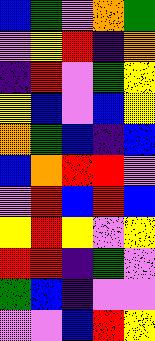[["blue", "green", "violet", "orange", "green"], ["violet", "yellow", "red", "indigo", "orange"], ["indigo", "red", "violet", "green", "yellow"], ["yellow", "blue", "violet", "blue", "yellow"], ["orange", "green", "blue", "indigo", "blue"], ["blue", "orange", "red", "red", "violet"], ["violet", "red", "blue", "red", "blue"], ["yellow", "red", "yellow", "violet", "yellow"], ["red", "red", "indigo", "green", "violet"], ["green", "blue", "indigo", "violet", "violet"], ["violet", "violet", "blue", "red", "yellow"]]